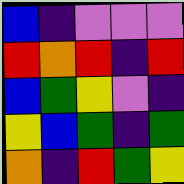[["blue", "indigo", "violet", "violet", "violet"], ["red", "orange", "red", "indigo", "red"], ["blue", "green", "yellow", "violet", "indigo"], ["yellow", "blue", "green", "indigo", "green"], ["orange", "indigo", "red", "green", "yellow"]]